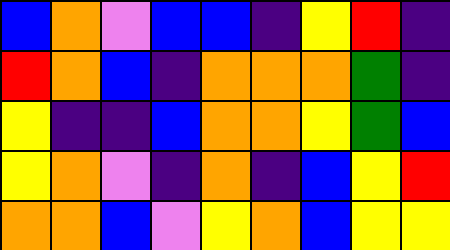[["blue", "orange", "violet", "blue", "blue", "indigo", "yellow", "red", "indigo"], ["red", "orange", "blue", "indigo", "orange", "orange", "orange", "green", "indigo"], ["yellow", "indigo", "indigo", "blue", "orange", "orange", "yellow", "green", "blue"], ["yellow", "orange", "violet", "indigo", "orange", "indigo", "blue", "yellow", "red"], ["orange", "orange", "blue", "violet", "yellow", "orange", "blue", "yellow", "yellow"]]